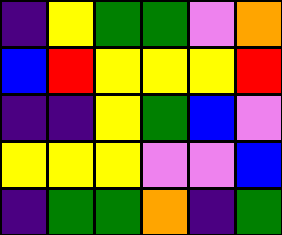[["indigo", "yellow", "green", "green", "violet", "orange"], ["blue", "red", "yellow", "yellow", "yellow", "red"], ["indigo", "indigo", "yellow", "green", "blue", "violet"], ["yellow", "yellow", "yellow", "violet", "violet", "blue"], ["indigo", "green", "green", "orange", "indigo", "green"]]